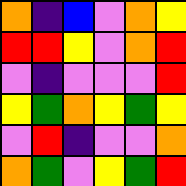[["orange", "indigo", "blue", "violet", "orange", "yellow"], ["red", "red", "yellow", "violet", "orange", "red"], ["violet", "indigo", "violet", "violet", "violet", "red"], ["yellow", "green", "orange", "yellow", "green", "yellow"], ["violet", "red", "indigo", "violet", "violet", "orange"], ["orange", "green", "violet", "yellow", "green", "red"]]